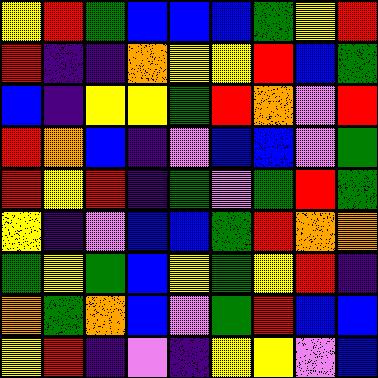[["yellow", "red", "green", "blue", "blue", "blue", "green", "yellow", "red"], ["red", "indigo", "indigo", "orange", "yellow", "yellow", "red", "blue", "green"], ["blue", "indigo", "yellow", "yellow", "green", "red", "orange", "violet", "red"], ["red", "orange", "blue", "indigo", "violet", "blue", "blue", "violet", "green"], ["red", "yellow", "red", "indigo", "green", "violet", "green", "red", "green"], ["yellow", "indigo", "violet", "blue", "blue", "green", "red", "orange", "orange"], ["green", "yellow", "green", "blue", "yellow", "green", "yellow", "red", "indigo"], ["orange", "green", "orange", "blue", "violet", "green", "red", "blue", "blue"], ["yellow", "red", "indigo", "violet", "indigo", "yellow", "yellow", "violet", "blue"]]